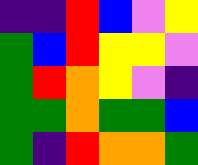[["indigo", "indigo", "red", "blue", "violet", "yellow"], ["green", "blue", "red", "yellow", "yellow", "violet"], ["green", "red", "orange", "yellow", "violet", "indigo"], ["green", "green", "orange", "green", "green", "blue"], ["green", "indigo", "red", "orange", "orange", "green"]]